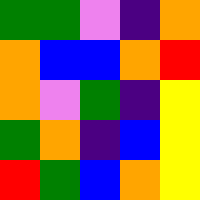[["green", "green", "violet", "indigo", "orange"], ["orange", "blue", "blue", "orange", "red"], ["orange", "violet", "green", "indigo", "yellow"], ["green", "orange", "indigo", "blue", "yellow"], ["red", "green", "blue", "orange", "yellow"]]